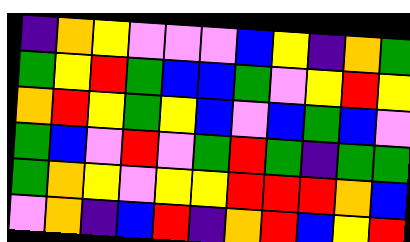[["indigo", "orange", "yellow", "violet", "violet", "violet", "blue", "yellow", "indigo", "orange", "green"], ["green", "yellow", "red", "green", "blue", "blue", "green", "violet", "yellow", "red", "yellow"], ["orange", "red", "yellow", "green", "yellow", "blue", "violet", "blue", "green", "blue", "violet"], ["green", "blue", "violet", "red", "violet", "green", "red", "green", "indigo", "green", "green"], ["green", "orange", "yellow", "violet", "yellow", "yellow", "red", "red", "red", "orange", "blue"], ["violet", "orange", "indigo", "blue", "red", "indigo", "orange", "red", "blue", "yellow", "red"]]